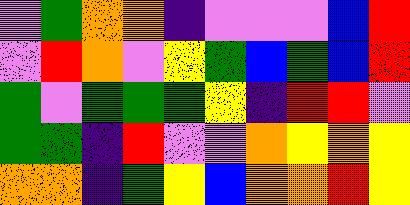[["violet", "green", "orange", "orange", "indigo", "violet", "violet", "violet", "blue", "red"], ["violet", "red", "orange", "violet", "yellow", "green", "blue", "green", "blue", "red"], ["green", "violet", "green", "green", "green", "yellow", "indigo", "red", "red", "violet"], ["green", "green", "indigo", "red", "violet", "violet", "orange", "yellow", "orange", "yellow"], ["orange", "orange", "indigo", "green", "yellow", "blue", "orange", "orange", "red", "yellow"]]